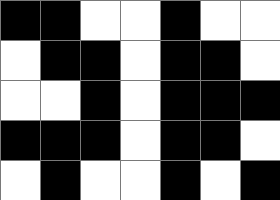[["black", "black", "white", "white", "black", "white", "white"], ["white", "black", "black", "white", "black", "black", "white"], ["white", "white", "black", "white", "black", "black", "black"], ["black", "black", "black", "white", "black", "black", "white"], ["white", "black", "white", "white", "black", "white", "black"]]